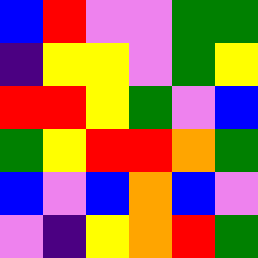[["blue", "red", "violet", "violet", "green", "green"], ["indigo", "yellow", "yellow", "violet", "green", "yellow"], ["red", "red", "yellow", "green", "violet", "blue"], ["green", "yellow", "red", "red", "orange", "green"], ["blue", "violet", "blue", "orange", "blue", "violet"], ["violet", "indigo", "yellow", "orange", "red", "green"]]